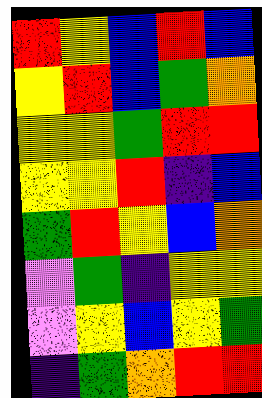[["red", "yellow", "blue", "red", "blue"], ["yellow", "red", "blue", "green", "orange"], ["yellow", "yellow", "green", "red", "red"], ["yellow", "yellow", "red", "indigo", "blue"], ["green", "red", "yellow", "blue", "orange"], ["violet", "green", "indigo", "yellow", "yellow"], ["violet", "yellow", "blue", "yellow", "green"], ["indigo", "green", "orange", "red", "red"]]